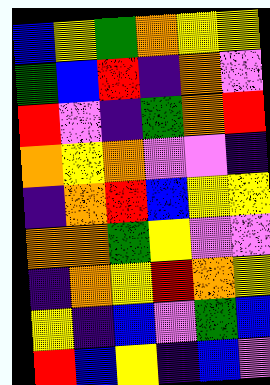[["blue", "yellow", "green", "orange", "yellow", "yellow"], ["green", "blue", "red", "indigo", "orange", "violet"], ["red", "violet", "indigo", "green", "orange", "red"], ["orange", "yellow", "orange", "violet", "violet", "indigo"], ["indigo", "orange", "red", "blue", "yellow", "yellow"], ["orange", "orange", "green", "yellow", "violet", "violet"], ["indigo", "orange", "yellow", "red", "orange", "yellow"], ["yellow", "indigo", "blue", "violet", "green", "blue"], ["red", "blue", "yellow", "indigo", "blue", "violet"]]